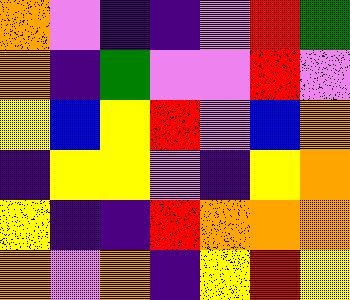[["orange", "violet", "indigo", "indigo", "violet", "red", "green"], ["orange", "indigo", "green", "violet", "violet", "red", "violet"], ["yellow", "blue", "yellow", "red", "violet", "blue", "orange"], ["indigo", "yellow", "yellow", "violet", "indigo", "yellow", "orange"], ["yellow", "indigo", "indigo", "red", "orange", "orange", "orange"], ["orange", "violet", "orange", "indigo", "yellow", "red", "yellow"]]